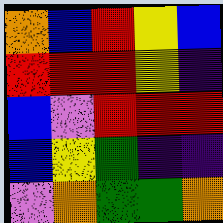[["orange", "blue", "red", "yellow", "blue"], ["red", "red", "red", "yellow", "indigo"], ["blue", "violet", "red", "red", "red"], ["blue", "yellow", "green", "indigo", "indigo"], ["violet", "orange", "green", "green", "orange"]]